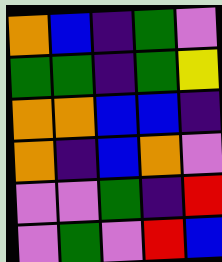[["orange", "blue", "indigo", "green", "violet"], ["green", "green", "indigo", "green", "yellow"], ["orange", "orange", "blue", "blue", "indigo"], ["orange", "indigo", "blue", "orange", "violet"], ["violet", "violet", "green", "indigo", "red"], ["violet", "green", "violet", "red", "blue"]]